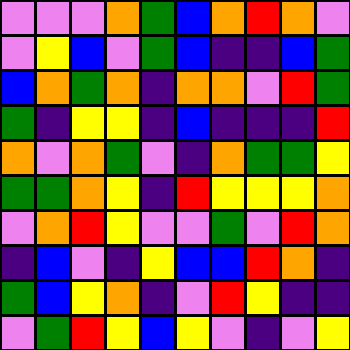[["violet", "violet", "violet", "orange", "green", "blue", "orange", "red", "orange", "violet"], ["violet", "yellow", "blue", "violet", "green", "blue", "indigo", "indigo", "blue", "green"], ["blue", "orange", "green", "orange", "indigo", "orange", "orange", "violet", "red", "green"], ["green", "indigo", "yellow", "yellow", "indigo", "blue", "indigo", "indigo", "indigo", "red"], ["orange", "violet", "orange", "green", "violet", "indigo", "orange", "green", "green", "yellow"], ["green", "green", "orange", "yellow", "indigo", "red", "yellow", "yellow", "yellow", "orange"], ["violet", "orange", "red", "yellow", "violet", "violet", "green", "violet", "red", "orange"], ["indigo", "blue", "violet", "indigo", "yellow", "blue", "blue", "red", "orange", "indigo"], ["green", "blue", "yellow", "orange", "indigo", "violet", "red", "yellow", "indigo", "indigo"], ["violet", "green", "red", "yellow", "blue", "yellow", "violet", "indigo", "violet", "yellow"]]